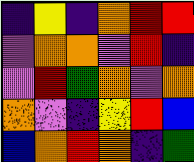[["indigo", "yellow", "indigo", "orange", "red", "red"], ["violet", "orange", "orange", "violet", "red", "indigo"], ["violet", "red", "green", "orange", "violet", "orange"], ["orange", "violet", "indigo", "yellow", "red", "blue"], ["blue", "orange", "red", "orange", "indigo", "green"]]